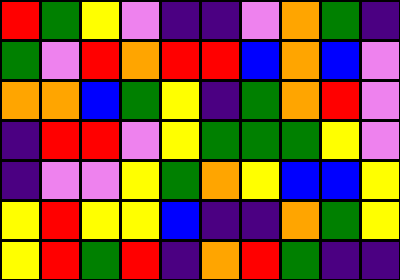[["red", "green", "yellow", "violet", "indigo", "indigo", "violet", "orange", "green", "indigo"], ["green", "violet", "red", "orange", "red", "red", "blue", "orange", "blue", "violet"], ["orange", "orange", "blue", "green", "yellow", "indigo", "green", "orange", "red", "violet"], ["indigo", "red", "red", "violet", "yellow", "green", "green", "green", "yellow", "violet"], ["indigo", "violet", "violet", "yellow", "green", "orange", "yellow", "blue", "blue", "yellow"], ["yellow", "red", "yellow", "yellow", "blue", "indigo", "indigo", "orange", "green", "yellow"], ["yellow", "red", "green", "red", "indigo", "orange", "red", "green", "indigo", "indigo"]]